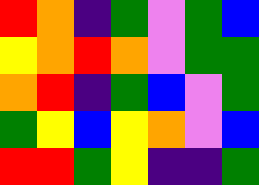[["red", "orange", "indigo", "green", "violet", "green", "blue"], ["yellow", "orange", "red", "orange", "violet", "green", "green"], ["orange", "red", "indigo", "green", "blue", "violet", "green"], ["green", "yellow", "blue", "yellow", "orange", "violet", "blue"], ["red", "red", "green", "yellow", "indigo", "indigo", "green"]]